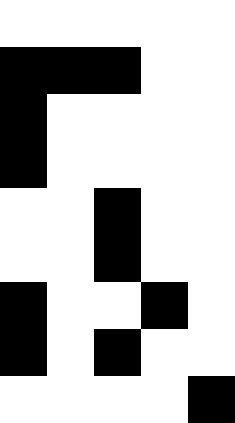[["white", "white", "white", "white", "white"], ["black", "black", "black", "white", "white"], ["black", "white", "white", "white", "white"], ["black", "white", "white", "white", "white"], ["white", "white", "black", "white", "white"], ["white", "white", "black", "white", "white"], ["black", "white", "white", "black", "white"], ["black", "white", "black", "white", "white"], ["white", "white", "white", "white", "black"]]